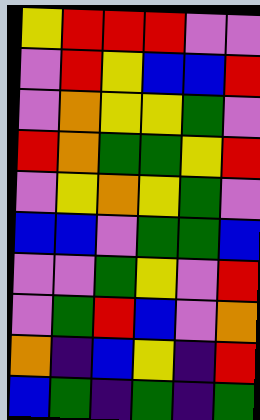[["yellow", "red", "red", "red", "violet", "violet"], ["violet", "red", "yellow", "blue", "blue", "red"], ["violet", "orange", "yellow", "yellow", "green", "violet"], ["red", "orange", "green", "green", "yellow", "red"], ["violet", "yellow", "orange", "yellow", "green", "violet"], ["blue", "blue", "violet", "green", "green", "blue"], ["violet", "violet", "green", "yellow", "violet", "red"], ["violet", "green", "red", "blue", "violet", "orange"], ["orange", "indigo", "blue", "yellow", "indigo", "red"], ["blue", "green", "indigo", "green", "indigo", "green"]]